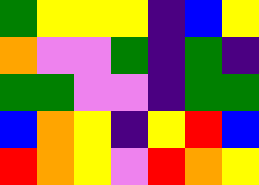[["green", "yellow", "yellow", "yellow", "indigo", "blue", "yellow"], ["orange", "violet", "violet", "green", "indigo", "green", "indigo"], ["green", "green", "violet", "violet", "indigo", "green", "green"], ["blue", "orange", "yellow", "indigo", "yellow", "red", "blue"], ["red", "orange", "yellow", "violet", "red", "orange", "yellow"]]